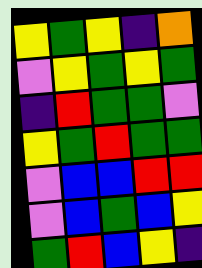[["yellow", "green", "yellow", "indigo", "orange"], ["violet", "yellow", "green", "yellow", "green"], ["indigo", "red", "green", "green", "violet"], ["yellow", "green", "red", "green", "green"], ["violet", "blue", "blue", "red", "red"], ["violet", "blue", "green", "blue", "yellow"], ["green", "red", "blue", "yellow", "indigo"]]